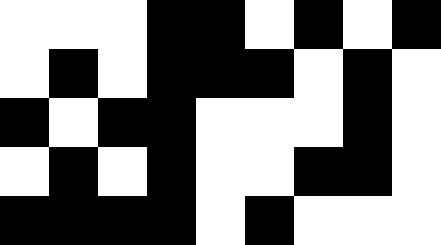[["white", "white", "white", "black", "black", "white", "black", "white", "black"], ["white", "black", "white", "black", "black", "black", "white", "black", "white"], ["black", "white", "black", "black", "white", "white", "white", "black", "white"], ["white", "black", "white", "black", "white", "white", "black", "black", "white"], ["black", "black", "black", "black", "white", "black", "white", "white", "white"]]